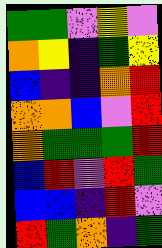[["green", "green", "violet", "yellow", "violet"], ["orange", "yellow", "indigo", "green", "yellow"], ["blue", "indigo", "indigo", "orange", "red"], ["orange", "orange", "blue", "violet", "red"], ["orange", "green", "green", "green", "red"], ["blue", "red", "violet", "red", "green"], ["blue", "blue", "indigo", "red", "violet"], ["red", "green", "orange", "indigo", "green"]]